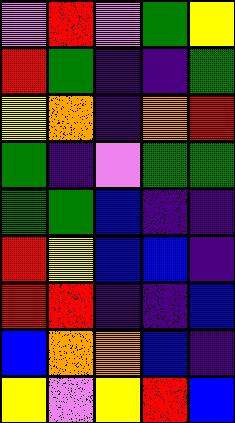[["violet", "red", "violet", "green", "yellow"], ["red", "green", "indigo", "indigo", "green"], ["yellow", "orange", "indigo", "orange", "red"], ["green", "indigo", "violet", "green", "green"], ["green", "green", "blue", "indigo", "indigo"], ["red", "yellow", "blue", "blue", "indigo"], ["red", "red", "indigo", "indigo", "blue"], ["blue", "orange", "orange", "blue", "indigo"], ["yellow", "violet", "yellow", "red", "blue"]]